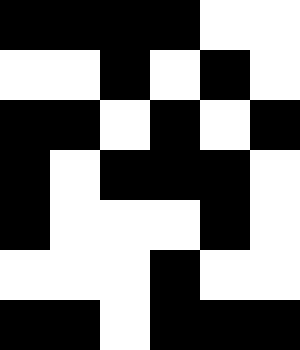[["black", "black", "black", "black", "white", "white"], ["white", "white", "black", "white", "black", "white"], ["black", "black", "white", "black", "white", "black"], ["black", "white", "black", "black", "black", "white"], ["black", "white", "white", "white", "black", "white"], ["white", "white", "white", "black", "white", "white"], ["black", "black", "white", "black", "black", "black"]]